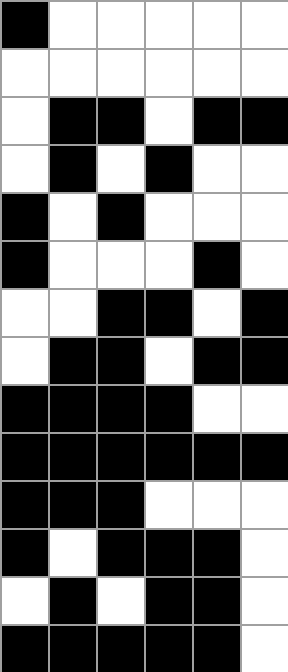[["black", "white", "white", "white", "white", "white"], ["white", "white", "white", "white", "white", "white"], ["white", "black", "black", "white", "black", "black"], ["white", "black", "white", "black", "white", "white"], ["black", "white", "black", "white", "white", "white"], ["black", "white", "white", "white", "black", "white"], ["white", "white", "black", "black", "white", "black"], ["white", "black", "black", "white", "black", "black"], ["black", "black", "black", "black", "white", "white"], ["black", "black", "black", "black", "black", "black"], ["black", "black", "black", "white", "white", "white"], ["black", "white", "black", "black", "black", "white"], ["white", "black", "white", "black", "black", "white"], ["black", "black", "black", "black", "black", "white"]]